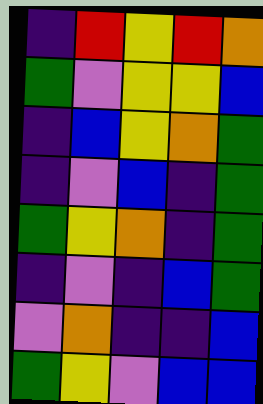[["indigo", "red", "yellow", "red", "orange"], ["green", "violet", "yellow", "yellow", "blue"], ["indigo", "blue", "yellow", "orange", "green"], ["indigo", "violet", "blue", "indigo", "green"], ["green", "yellow", "orange", "indigo", "green"], ["indigo", "violet", "indigo", "blue", "green"], ["violet", "orange", "indigo", "indigo", "blue"], ["green", "yellow", "violet", "blue", "blue"]]